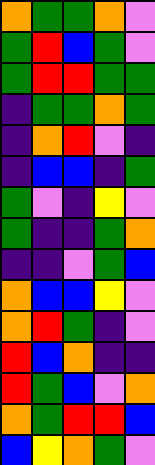[["orange", "green", "green", "orange", "violet"], ["green", "red", "blue", "green", "violet"], ["green", "red", "red", "green", "green"], ["indigo", "green", "green", "orange", "green"], ["indigo", "orange", "red", "violet", "indigo"], ["indigo", "blue", "blue", "indigo", "green"], ["green", "violet", "indigo", "yellow", "violet"], ["green", "indigo", "indigo", "green", "orange"], ["indigo", "indigo", "violet", "green", "blue"], ["orange", "blue", "blue", "yellow", "violet"], ["orange", "red", "green", "indigo", "violet"], ["red", "blue", "orange", "indigo", "indigo"], ["red", "green", "blue", "violet", "orange"], ["orange", "green", "red", "red", "blue"], ["blue", "yellow", "orange", "green", "violet"]]